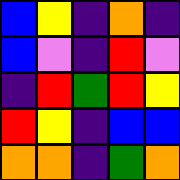[["blue", "yellow", "indigo", "orange", "indigo"], ["blue", "violet", "indigo", "red", "violet"], ["indigo", "red", "green", "red", "yellow"], ["red", "yellow", "indigo", "blue", "blue"], ["orange", "orange", "indigo", "green", "orange"]]